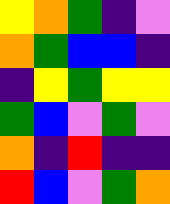[["yellow", "orange", "green", "indigo", "violet"], ["orange", "green", "blue", "blue", "indigo"], ["indigo", "yellow", "green", "yellow", "yellow"], ["green", "blue", "violet", "green", "violet"], ["orange", "indigo", "red", "indigo", "indigo"], ["red", "blue", "violet", "green", "orange"]]